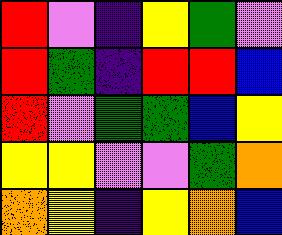[["red", "violet", "indigo", "yellow", "green", "violet"], ["red", "green", "indigo", "red", "red", "blue"], ["red", "violet", "green", "green", "blue", "yellow"], ["yellow", "yellow", "violet", "violet", "green", "orange"], ["orange", "yellow", "indigo", "yellow", "orange", "blue"]]